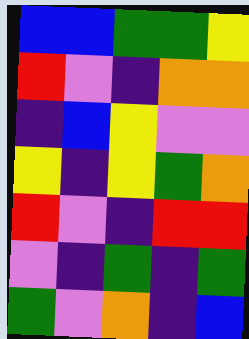[["blue", "blue", "green", "green", "yellow"], ["red", "violet", "indigo", "orange", "orange"], ["indigo", "blue", "yellow", "violet", "violet"], ["yellow", "indigo", "yellow", "green", "orange"], ["red", "violet", "indigo", "red", "red"], ["violet", "indigo", "green", "indigo", "green"], ["green", "violet", "orange", "indigo", "blue"]]